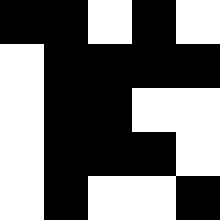[["black", "black", "white", "black", "white"], ["white", "black", "black", "black", "black"], ["white", "black", "black", "white", "white"], ["white", "black", "black", "black", "white"], ["white", "black", "white", "white", "black"]]